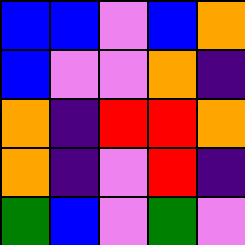[["blue", "blue", "violet", "blue", "orange"], ["blue", "violet", "violet", "orange", "indigo"], ["orange", "indigo", "red", "red", "orange"], ["orange", "indigo", "violet", "red", "indigo"], ["green", "blue", "violet", "green", "violet"]]